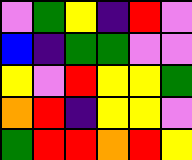[["violet", "green", "yellow", "indigo", "red", "violet"], ["blue", "indigo", "green", "green", "violet", "violet"], ["yellow", "violet", "red", "yellow", "yellow", "green"], ["orange", "red", "indigo", "yellow", "yellow", "violet"], ["green", "red", "red", "orange", "red", "yellow"]]